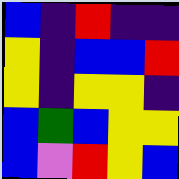[["blue", "indigo", "red", "indigo", "indigo"], ["yellow", "indigo", "blue", "blue", "red"], ["yellow", "indigo", "yellow", "yellow", "indigo"], ["blue", "green", "blue", "yellow", "yellow"], ["blue", "violet", "red", "yellow", "blue"]]